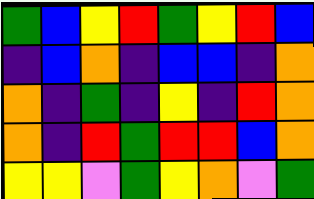[["green", "blue", "yellow", "red", "green", "yellow", "red", "blue"], ["indigo", "blue", "orange", "indigo", "blue", "blue", "indigo", "orange"], ["orange", "indigo", "green", "indigo", "yellow", "indigo", "red", "orange"], ["orange", "indigo", "red", "green", "red", "red", "blue", "orange"], ["yellow", "yellow", "violet", "green", "yellow", "orange", "violet", "green"]]